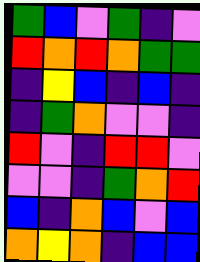[["green", "blue", "violet", "green", "indigo", "violet"], ["red", "orange", "red", "orange", "green", "green"], ["indigo", "yellow", "blue", "indigo", "blue", "indigo"], ["indigo", "green", "orange", "violet", "violet", "indigo"], ["red", "violet", "indigo", "red", "red", "violet"], ["violet", "violet", "indigo", "green", "orange", "red"], ["blue", "indigo", "orange", "blue", "violet", "blue"], ["orange", "yellow", "orange", "indigo", "blue", "blue"]]